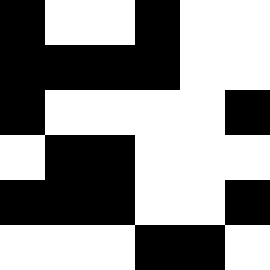[["black", "white", "white", "black", "white", "white"], ["black", "black", "black", "black", "white", "white"], ["black", "white", "white", "white", "white", "black"], ["white", "black", "black", "white", "white", "white"], ["black", "black", "black", "white", "white", "black"], ["white", "white", "white", "black", "black", "white"]]